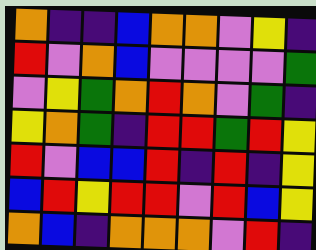[["orange", "indigo", "indigo", "blue", "orange", "orange", "violet", "yellow", "indigo"], ["red", "violet", "orange", "blue", "violet", "violet", "violet", "violet", "green"], ["violet", "yellow", "green", "orange", "red", "orange", "violet", "green", "indigo"], ["yellow", "orange", "green", "indigo", "red", "red", "green", "red", "yellow"], ["red", "violet", "blue", "blue", "red", "indigo", "red", "indigo", "yellow"], ["blue", "red", "yellow", "red", "red", "violet", "red", "blue", "yellow"], ["orange", "blue", "indigo", "orange", "orange", "orange", "violet", "red", "indigo"]]